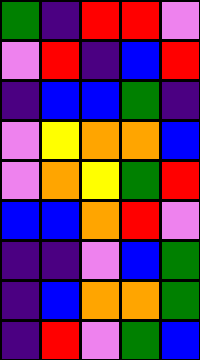[["green", "indigo", "red", "red", "violet"], ["violet", "red", "indigo", "blue", "red"], ["indigo", "blue", "blue", "green", "indigo"], ["violet", "yellow", "orange", "orange", "blue"], ["violet", "orange", "yellow", "green", "red"], ["blue", "blue", "orange", "red", "violet"], ["indigo", "indigo", "violet", "blue", "green"], ["indigo", "blue", "orange", "orange", "green"], ["indigo", "red", "violet", "green", "blue"]]